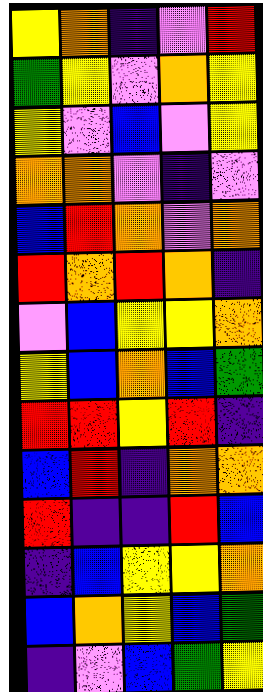[["yellow", "orange", "indigo", "violet", "red"], ["green", "yellow", "violet", "orange", "yellow"], ["yellow", "violet", "blue", "violet", "yellow"], ["orange", "orange", "violet", "indigo", "violet"], ["blue", "red", "orange", "violet", "orange"], ["red", "orange", "red", "orange", "indigo"], ["violet", "blue", "yellow", "yellow", "orange"], ["yellow", "blue", "orange", "blue", "green"], ["red", "red", "yellow", "red", "indigo"], ["blue", "red", "indigo", "orange", "orange"], ["red", "indigo", "indigo", "red", "blue"], ["indigo", "blue", "yellow", "yellow", "orange"], ["blue", "orange", "yellow", "blue", "green"], ["indigo", "violet", "blue", "green", "yellow"]]